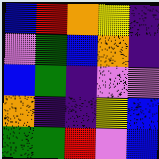[["blue", "red", "orange", "yellow", "indigo"], ["violet", "green", "blue", "orange", "indigo"], ["blue", "green", "indigo", "violet", "violet"], ["orange", "indigo", "indigo", "yellow", "blue"], ["green", "green", "red", "violet", "blue"]]